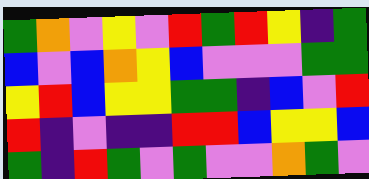[["green", "orange", "violet", "yellow", "violet", "red", "green", "red", "yellow", "indigo", "green"], ["blue", "violet", "blue", "orange", "yellow", "blue", "violet", "violet", "violet", "green", "green"], ["yellow", "red", "blue", "yellow", "yellow", "green", "green", "indigo", "blue", "violet", "red"], ["red", "indigo", "violet", "indigo", "indigo", "red", "red", "blue", "yellow", "yellow", "blue"], ["green", "indigo", "red", "green", "violet", "green", "violet", "violet", "orange", "green", "violet"]]